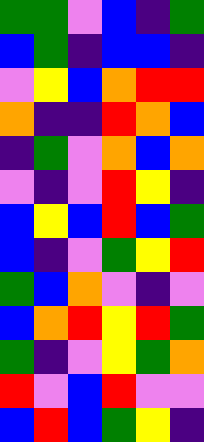[["green", "green", "violet", "blue", "indigo", "green"], ["blue", "green", "indigo", "blue", "blue", "indigo"], ["violet", "yellow", "blue", "orange", "red", "red"], ["orange", "indigo", "indigo", "red", "orange", "blue"], ["indigo", "green", "violet", "orange", "blue", "orange"], ["violet", "indigo", "violet", "red", "yellow", "indigo"], ["blue", "yellow", "blue", "red", "blue", "green"], ["blue", "indigo", "violet", "green", "yellow", "red"], ["green", "blue", "orange", "violet", "indigo", "violet"], ["blue", "orange", "red", "yellow", "red", "green"], ["green", "indigo", "violet", "yellow", "green", "orange"], ["red", "violet", "blue", "red", "violet", "violet"], ["blue", "red", "blue", "green", "yellow", "indigo"]]